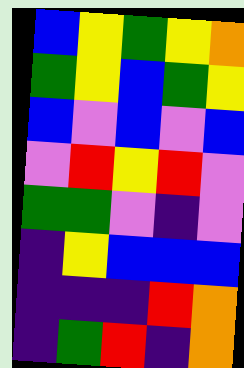[["blue", "yellow", "green", "yellow", "orange"], ["green", "yellow", "blue", "green", "yellow"], ["blue", "violet", "blue", "violet", "blue"], ["violet", "red", "yellow", "red", "violet"], ["green", "green", "violet", "indigo", "violet"], ["indigo", "yellow", "blue", "blue", "blue"], ["indigo", "indigo", "indigo", "red", "orange"], ["indigo", "green", "red", "indigo", "orange"]]